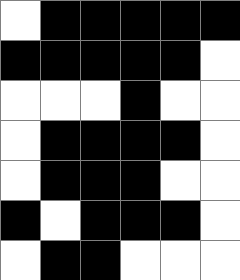[["white", "black", "black", "black", "black", "black"], ["black", "black", "black", "black", "black", "white"], ["white", "white", "white", "black", "white", "white"], ["white", "black", "black", "black", "black", "white"], ["white", "black", "black", "black", "white", "white"], ["black", "white", "black", "black", "black", "white"], ["white", "black", "black", "white", "white", "white"]]